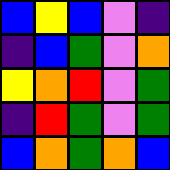[["blue", "yellow", "blue", "violet", "indigo"], ["indigo", "blue", "green", "violet", "orange"], ["yellow", "orange", "red", "violet", "green"], ["indigo", "red", "green", "violet", "green"], ["blue", "orange", "green", "orange", "blue"]]